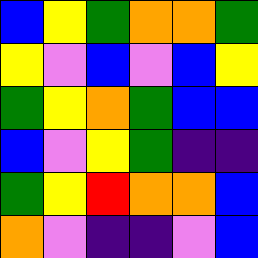[["blue", "yellow", "green", "orange", "orange", "green"], ["yellow", "violet", "blue", "violet", "blue", "yellow"], ["green", "yellow", "orange", "green", "blue", "blue"], ["blue", "violet", "yellow", "green", "indigo", "indigo"], ["green", "yellow", "red", "orange", "orange", "blue"], ["orange", "violet", "indigo", "indigo", "violet", "blue"]]